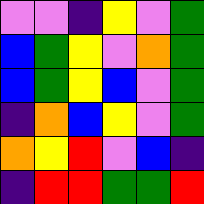[["violet", "violet", "indigo", "yellow", "violet", "green"], ["blue", "green", "yellow", "violet", "orange", "green"], ["blue", "green", "yellow", "blue", "violet", "green"], ["indigo", "orange", "blue", "yellow", "violet", "green"], ["orange", "yellow", "red", "violet", "blue", "indigo"], ["indigo", "red", "red", "green", "green", "red"]]